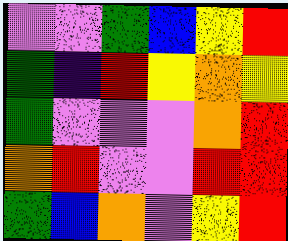[["violet", "violet", "green", "blue", "yellow", "red"], ["green", "indigo", "red", "yellow", "orange", "yellow"], ["green", "violet", "violet", "violet", "orange", "red"], ["orange", "red", "violet", "violet", "red", "red"], ["green", "blue", "orange", "violet", "yellow", "red"]]